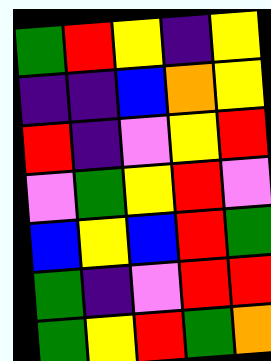[["green", "red", "yellow", "indigo", "yellow"], ["indigo", "indigo", "blue", "orange", "yellow"], ["red", "indigo", "violet", "yellow", "red"], ["violet", "green", "yellow", "red", "violet"], ["blue", "yellow", "blue", "red", "green"], ["green", "indigo", "violet", "red", "red"], ["green", "yellow", "red", "green", "orange"]]